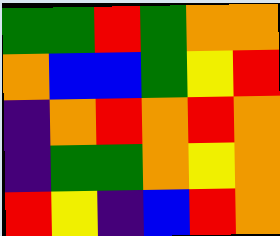[["green", "green", "red", "green", "orange", "orange"], ["orange", "blue", "blue", "green", "yellow", "red"], ["indigo", "orange", "red", "orange", "red", "orange"], ["indigo", "green", "green", "orange", "yellow", "orange"], ["red", "yellow", "indigo", "blue", "red", "orange"]]